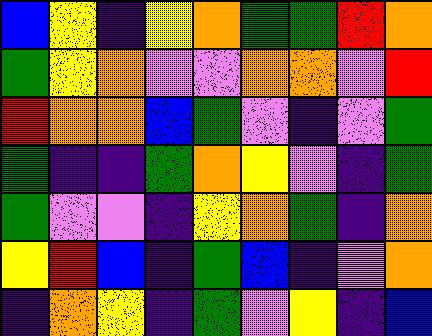[["blue", "yellow", "indigo", "yellow", "orange", "green", "green", "red", "orange"], ["green", "yellow", "orange", "violet", "violet", "orange", "orange", "violet", "red"], ["red", "orange", "orange", "blue", "green", "violet", "indigo", "violet", "green"], ["green", "indigo", "indigo", "green", "orange", "yellow", "violet", "indigo", "green"], ["green", "violet", "violet", "indigo", "yellow", "orange", "green", "indigo", "orange"], ["yellow", "red", "blue", "indigo", "green", "blue", "indigo", "violet", "orange"], ["indigo", "orange", "yellow", "indigo", "green", "violet", "yellow", "indigo", "blue"]]